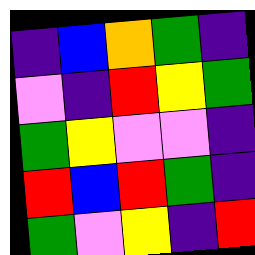[["indigo", "blue", "orange", "green", "indigo"], ["violet", "indigo", "red", "yellow", "green"], ["green", "yellow", "violet", "violet", "indigo"], ["red", "blue", "red", "green", "indigo"], ["green", "violet", "yellow", "indigo", "red"]]